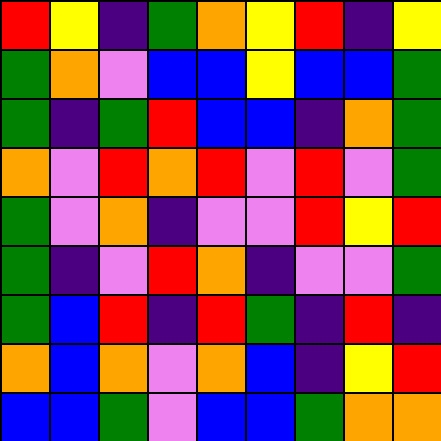[["red", "yellow", "indigo", "green", "orange", "yellow", "red", "indigo", "yellow"], ["green", "orange", "violet", "blue", "blue", "yellow", "blue", "blue", "green"], ["green", "indigo", "green", "red", "blue", "blue", "indigo", "orange", "green"], ["orange", "violet", "red", "orange", "red", "violet", "red", "violet", "green"], ["green", "violet", "orange", "indigo", "violet", "violet", "red", "yellow", "red"], ["green", "indigo", "violet", "red", "orange", "indigo", "violet", "violet", "green"], ["green", "blue", "red", "indigo", "red", "green", "indigo", "red", "indigo"], ["orange", "blue", "orange", "violet", "orange", "blue", "indigo", "yellow", "red"], ["blue", "blue", "green", "violet", "blue", "blue", "green", "orange", "orange"]]